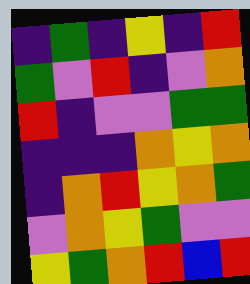[["indigo", "green", "indigo", "yellow", "indigo", "red"], ["green", "violet", "red", "indigo", "violet", "orange"], ["red", "indigo", "violet", "violet", "green", "green"], ["indigo", "indigo", "indigo", "orange", "yellow", "orange"], ["indigo", "orange", "red", "yellow", "orange", "green"], ["violet", "orange", "yellow", "green", "violet", "violet"], ["yellow", "green", "orange", "red", "blue", "red"]]